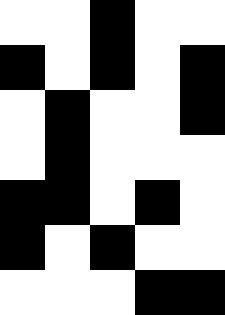[["white", "white", "black", "white", "white"], ["black", "white", "black", "white", "black"], ["white", "black", "white", "white", "black"], ["white", "black", "white", "white", "white"], ["black", "black", "white", "black", "white"], ["black", "white", "black", "white", "white"], ["white", "white", "white", "black", "black"]]